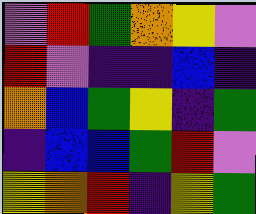[["violet", "red", "green", "orange", "yellow", "violet"], ["red", "violet", "indigo", "indigo", "blue", "indigo"], ["orange", "blue", "green", "yellow", "indigo", "green"], ["indigo", "blue", "blue", "green", "red", "violet"], ["yellow", "orange", "red", "indigo", "yellow", "green"]]